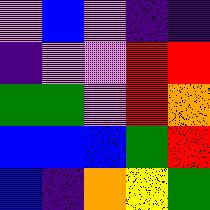[["violet", "blue", "violet", "indigo", "indigo"], ["indigo", "violet", "violet", "red", "red"], ["green", "green", "violet", "red", "orange"], ["blue", "blue", "blue", "green", "red"], ["blue", "indigo", "orange", "yellow", "green"]]